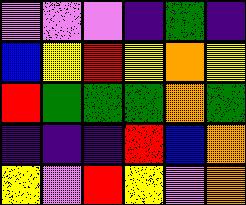[["violet", "violet", "violet", "indigo", "green", "indigo"], ["blue", "yellow", "red", "yellow", "orange", "yellow"], ["red", "green", "green", "green", "orange", "green"], ["indigo", "indigo", "indigo", "red", "blue", "orange"], ["yellow", "violet", "red", "yellow", "violet", "orange"]]